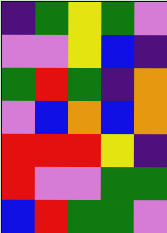[["indigo", "green", "yellow", "green", "violet"], ["violet", "violet", "yellow", "blue", "indigo"], ["green", "red", "green", "indigo", "orange"], ["violet", "blue", "orange", "blue", "orange"], ["red", "red", "red", "yellow", "indigo"], ["red", "violet", "violet", "green", "green"], ["blue", "red", "green", "green", "violet"]]